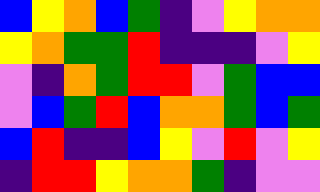[["blue", "yellow", "orange", "blue", "green", "indigo", "violet", "yellow", "orange", "orange"], ["yellow", "orange", "green", "green", "red", "indigo", "indigo", "indigo", "violet", "yellow"], ["violet", "indigo", "orange", "green", "red", "red", "violet", "green", "blue", "blue"], ["violet", "blue", "green", "red", "blue", "orange", "orange", "green", "blue", "green"], ["blue", "red", "indigo", "indigo", "blue", "yellow", "violet", "red", "violet", "yellow"], ["indigo", "red", "red", "yellow", "orange", "orange", "green", "indigo", "violet", "violet"]]